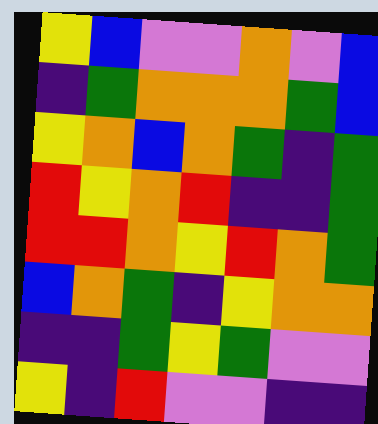[["yellow", "blue", "violet", "violet", "orange", "violet", "blue"], ["indigo", "green", "orange", "orange", "orange", "green", "blue"], ["yellow", "orange", "blue", "orange", "green", "indigo", "green"], ["red", "yellow", "orange", "red", "indigo", "indigo", "green"], ["red", "red", "orange", "yellow", "red", "orange", "green"], ["blue", "orange", "green", "indigo", "yellow", "orange", "orange"], ["indigo", "indigo", "green", "yellow", "green", "violet", "violet"], ["yellow", "indigo", "red", "violet", "violet", "indigo", "indigo"]]